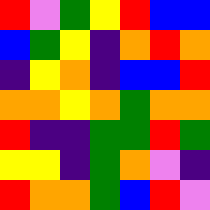[["red", "violet", "green", "yellow", "red", "blue", "blue"], ["blue", "green", "yellow", "indigo", "orange", "red", "orange"], ["indigo", "yellow", "orange", "indigo", "blue", "blue", "red"], ["orange", "orange", "yellow", "orange", "green", "orange", "orange"], ["red", "indigo", "indigo", "green", "green", "red", "green"], ["yellow", "yellow", "indigo", "green", "orange", "violet", "indigo"], ["red", "orange", "orange", "green", "blue", "red", "violet"]]